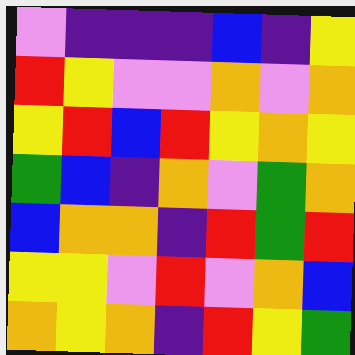[["violet", "indigo", "indigo", "indigo", "blue", "indigo", "yellow"], ["red", "yellow", "violet", "violet", "orange", "violet", "orange"], ["yellow", "red", "blue", "red", "yellow", "orange", "yellow"], ["green", "blue", "indigo", "orange", "violet", "green", "orange"], ["blue", "orange", "orange", "indigo", "red", "green", "red"], ["yellow", "yellow", "violet", "red", "violet", "orange", "blue"], ["orange", "yellow", "orange", "indigo", "red", "yellow", "green"]]